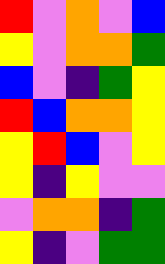[["red", "violet", "orange", "violet", "blue"], ["yellow", "violet", "orange", "orange", "green"], ["blue", "violet", "indigo", "green", "yellow"], ["red", "blue", "orange", "orange", "yellow"], ["yellow", "red", "blue", "violet", "yellow"], ["yellow", "indigo", "yellow", "violet", "violet"], ["violet", "orange", "orange", "indigo", "green"], ["yellow", "indigo", "violet", "green", "green"]]